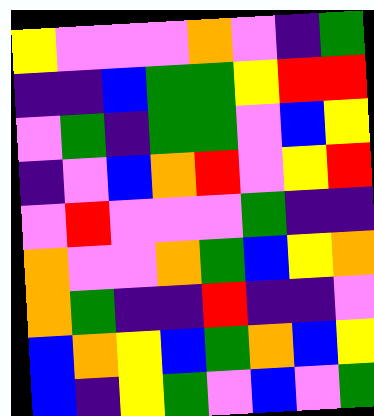[["yellow", "violet", "violet", "violet", "orange", "violet", "indigo", "green"], ["indigo", "indigo", "blue", "green", "green", "yellow", "red", "red"], ["violet", "green", "indigo", "green", "green", "violet", "blue", "yellow"], ["indigo", "violet", "blue", "orange", "red", "violet", "yellow", "red"], ["violet", "red", "violet", "violet", "violet", "green", "indigo", "indigo"], ["orange", "violet", "violet", "orange", "green", "blue", "yellow", "orange"], ["orange", "green", "indigo", "indigo", "red", "indigo", "indigo", "violet"], ["blue", "orange", "yellow", "blue", "green", "orange", "blue", "yellow"], ["blue", "indigo", "yellow", "green", "violet", "blue", "violet", "green"]]